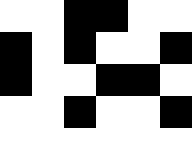[["white", "white", "black", "black", "white", "white"], ["black", "white", "black", "white", "white", "black"], ["black", "white", "white", "black", "black", "white"], ["white", "white", "black", "white", "white", "black"], ["white", "white", "white", "white", "white", "white"]]